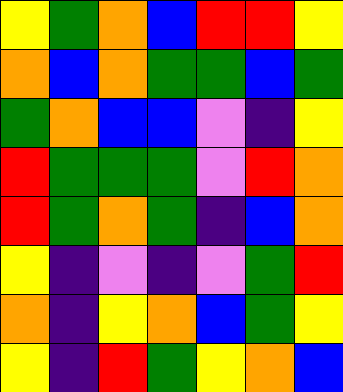[["yellow", "green", "orange", "blue", "red", "red", "yellow"], ["orange", "blue", "orange", "green", "green", "blue", "green"], ["green", "orange", "blue", "blue", "violet", "indigo", "yellow"], ["red", "green", "green", "green", "violet", "red", "orange"], ["red", "green", "orange", "green", "indigo", "blue", "orange"], ["yellow", "indigo", "violet", "indigo", "violet", "green", "red"], ["orange", "indigo", "yellow", "orange", "blue", "green", "yellow"], ["yellow", "indigo", "red", "green", "yellow", "orange", "blue"]]